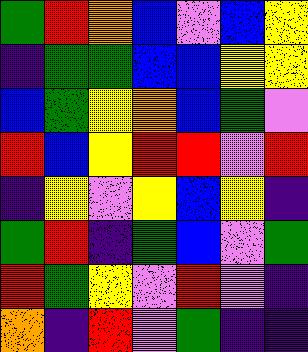[["green", "red", "orange", "blue", "violet", "blue", "yellow"], ["indigo", "green", "green", "blue", "blue", "yellow", "yellow"], ["blue", "green", "yellow", "orange", "blue", "green", "violet"], ["red", "blue", "yellow", "red", "red", "violet", "red"], ["indigo", "yellow", "violet", "yellow", "blue", "yellow", "indigo"], ["green", "red", "indigo", "green", "blue", "violet", "green"], ["red", "green", "yellow", "violet", "red", "violet", "indigo"], ["orange", "indigo", "red", "violet", "green", "indigo", "indigo"]]